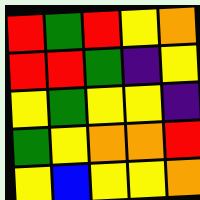[["red", "green", "red", "yellow", "orange"], ["red", "red", "green", "indigo", "yellow"], ["yellow", "green", "yellow", "yellow", "indigo"], ["green", "yellow", "orange", "orange", "red"], ["yellow", "blue", "yellow", "yellow", "orange"]]